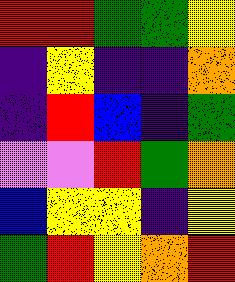[["red", "red", "green", "green", "yellow"], ["indigo", "yellow", "indigo", "indigo", "orange"], ["indigo", "red", "blue", "indigo", "green"], ["violet", "violet", "red", "green", "orange"], ["blue", "yellow", "yellow", "indigo", "yellow"], ["green", "red", "yellow", "orange", "red"]]